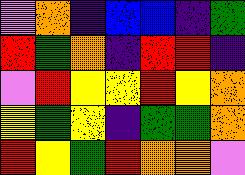[["violet", "orange", "indigo", "blue", "blue", "indigo", "green"], ["red", "green", "orange", "indigo", "red", "red", "indigo"], ["violet", "red", "yellow", "yellow", "red", "yellow", "orange"], ["yellow", "green", "yellow", "indigo", "green", "green", "orange"], ["red", "yellow", "green", "red", "orange", "orange", "violet"]]